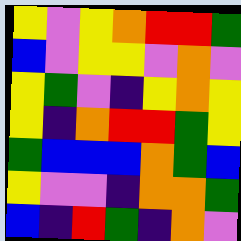[["yellow", "violet", "yellow", "orange", "red", "red", "green"], ["blue", "violet", "yellow", "yellow", "violet", "orange", "violet"], ["yellow", "green", "violet", "indigo", "yellow", "orange", "yellow"], ["yellow", "indigo", "orange", "red", "red", "green", "yellow"], ["green", "blue", "blue", "blue", "orange", "green", "blue"], ["yellow", "violet", "violet", "indigo", "orange", "orange", "green"], ["blue", "indigo", "red", "green", "indigo", "orange", "violet"]]